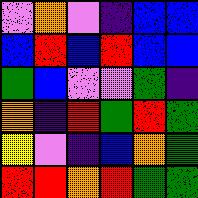[["violet", "orange", "violet", "indigo", "blue", "blue"], ["blue", "red", "blue", "red", "blue", "blue"], ["green", "blue", "violet", "violet", "green", "indigo"], ["orange", "indigo", "red", "green", "red", "green"], ["yellow", "violet", "indigo", "blue", "orange", "green"], ["red", "red", "orange", "red", "green", "green"]]